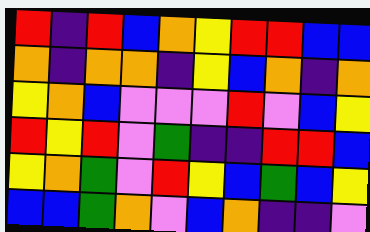[["red", "indigo", "red", "blue", "orange", "yellow", "red", "red", "blue", "blue"], ["orange", "indigo", "orange", "orange", "indigo", "yellow", "blue", "orange", "indigo", "orange"], ["yellow", "orange", "blue", "violet", "violet", "violet", "red", "violet", "blue", "yellow"], ["red", "yellow", "red", "violet", "green", "indigo", "indigo", "red", "red", "blue"], ["yellow", "orange", "green", "violet", "red", "yellow", "blue", "green", "blue", "yellow"], ["blue", "blue", "green", "orange", "violet", "blue", "orange", "indigo", "indigo", "violet"]]